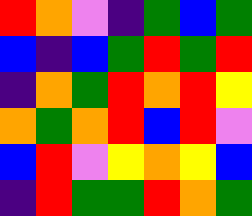[["red", "orange", "violet", "indigo", "green", "blue", "green"], ["blue", "indigo", "blue", "green", "red", "green", "red"], ["indigo", "orange", "green", "red", "orange", "red", "yellow"], ["orange", "green", "orange", "red", "blue", "red", "violet"], ["blue", "red", "violet", "yellow", "orange", "yellow", "blue"], ["indigo", "red", "green", "green", "red", "orange", "green"]]